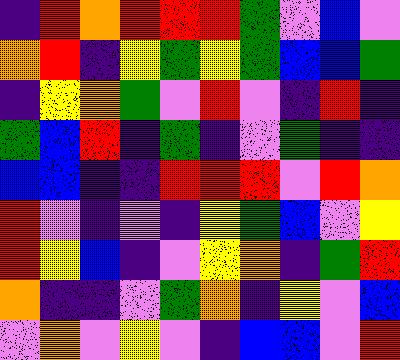[["indigo", "red", "orange", "red", "red", "red", "green", "violet", "blue", "violet"], ["orange", "red", "indigo", "yellow", "green", "yellow", "green", "blue", "blue", "green"], ["indigo", "yellow", "orange", "green", "violet", "red", "violet", "indigo", "red", "indigo"], ["green", "blue", "red", "indigo", "green", "indigo", "violet", "green", "indigo", "indigo"], ["blue", "blue", "indigo", "indigo", "red", "red", "red", "violet", "red", "orange"], ["red", "violet", "indigo", "violet", "indigo", "yellow", "green", "blue", "violet", "yellow"], ["red", "yellow", "blue", "indigo", "violet", "yellow", "orange", "indigo", "green", "red"], ["orange", "indigo", "indigo", "violet", "green", "orange", "indigo", "yellow", "violet", "blue"], ["violet", "orange", "violet", "yellow", "violet", "indigo", "blue", "blue", "violet", "red"]]